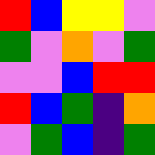[["red", "blue", "yellow", "yellow", "violet"], ["green", "violet", "orange", "violet", "green"], ["violet", "violet", "blue", "red", "red"], ["red", "blue", "green", "indigo", "orange"], ["violet", "green", "blue", "indigo", "green"]]